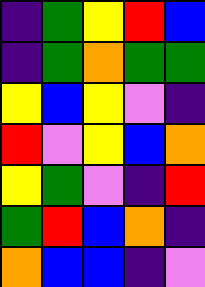[["indigo", "green", "yellow", "red", "blue"], ["indigo", "green", "orange", "green", "green"], ["yellow", "blue", "yellow", "violet", "indigo"], ["red", "violet", "yellow", "blue", "orange"], ["yellow", "green", "violet", "indigo", "red"], ["green", "red", "blue", "orange", "indigo"], ["orange", "blue", "blue", "indigo", "violet"]]